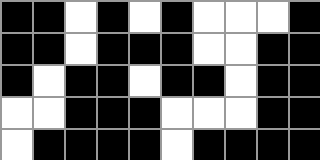[["black", "black", "white", "black", "white", "black", "white", "white", "white", "black"], ["black", "black", "white", "black", "black", "black", "white", "white", "black", "black"], ["black", "white", "black", "black", "white", "black", "black", "white", "black", "black"], ["white", "white", "black", "black", "black", "white", "white", "white", "black", "black"], ["white", "black", "black", "black", "black", "white", "black", "black", "black", "black"]]